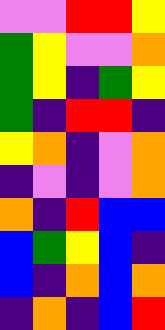[["violet", "violet", "red", "red", "yellow"], ["green", "yellow", "violet", "violet", "orange"], ["green", "yellow", "indigo", "green", "yellow"], ["green", "indigo", "red", "red", "indigo"], ["yellow", "orange", "indigo", "violet", "orange"], ["indigo", "violet", "indigo", "violet", "orange"], ["orange", "indigo", "red", "blue", "blue"], ["blue", "green", "yellow", "blue", "indigo"], ["blue", "indigo", "orange", "blue", "orange"], ["indigo", "orange", "indigo", "blue", "red"]]